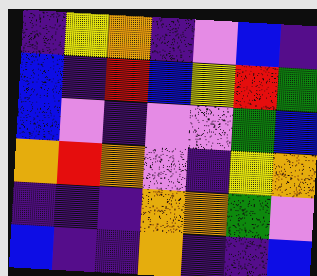[["indigo", "yellow", "orange", "indigo", "violet", "blue", "indigo"], ["blue", "indigo", "red", "blue", "yellow", "red", "green"], ["blue", "violet", "indigo", "violet", "violet", "green", "blue"], ["orange", "red", "orange", "violet", "indigo", "yellow", "orange"], ["indigo", "indigo", "indigo", "orange", "orange", "green", "violet"], ["blue", "indigo", "indigo", "orange", "indigo", "indigo", "blue"]]